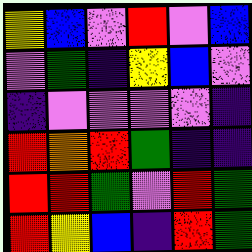[["yellow", "blue", "violet", "red", "violet", "blue"], ["violet", "green", "indigo", "yellow", "blue", "violet"], ["indigo", "violet", "violet", "violet", "violet", "indigo"], ["red", "orange", "red", "green", "indigo", "indigo"], ["red", "red", "green", "violet", "red", "green"], ["red", "yellow", "blue", "indigo", "red", "green"]]